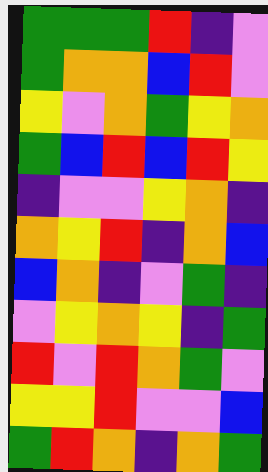[["green", "green", "green", "red", "indigo", "violet"], ["green", "orange", "orange", "blue", "red", "violet"], ["yellow", "violet", "orange", "green", "yellow", "orange"], ["green", "blue", "red", "blue", "red", "yellow"], ["indigo", "violet", "violet", "yellow", "orange", "indigo"], ["orange", "yellow", "red", "indigo", "orange", "blue"], ["blue", "orange", "indigo", "violet", "green", "indigo"], ["violet", "yellow", "orange", "yellow", "indigo", "green"], ["red", "violet", "red", "orange", "green", "violet"], ["yellow", "yellow", "red", "violet", "violet", "blue"], ["green", "red", "orange", "indigo", "orange", "green"]]